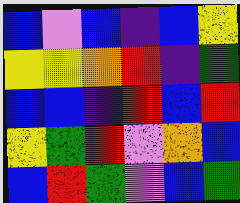[["blue", "violet", "blue", "indigo", "blue", "yellow"], ["yellow", "yellow", "orange", "red", "indigo", "green"], ["blue", "blue", "indigo", "red", "blue", "red"], ["yellow", "green", "red", "violet", "orange", "blue"], ["blue", "red", "green", "violet", "blue", "green"]]